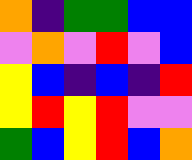[["orange", "indigo", "green", "green", "blue", "blue"], ["violet", "orange", "violet", "red", "violet", "blue"], ["yellow", "blue", "indigo", "blue", "indigo", "red"], ["yellow", "red", "yellow", "red", "violet", "violet"], ["green", "blue", "yellow", "red", "blue", "orange"]]